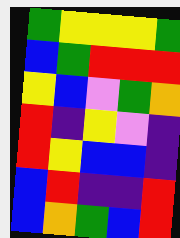[["green", "yellow", "yellow", "yellow", "green"], ["blue", "green", "red", "red", "red"], ["yellow", "blue", "violet", "green", "orange"], ["red", "indigo", "yellow", "violet", "indigo"], ["red", "yellow", "blue", "blue", "indigo"], ["blue", "red", "indigo", "indigo", "red"], ["blue", "orange", "green", "blue", "red"]]